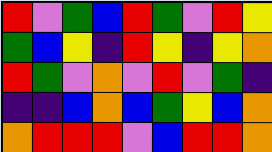[["red", "violet", "green", "blue", "red", "green", "violet", "red", "yellow"], ["green", "blue", "yellow", "indigo", "red", "yellow", "indigo", "yellow", "orange"], ["red", "green", "violet", "orange", "violet", "red", "violet", "green", "indigo"], ["indigo", "indigo", "blue", "orange", "blue", "green", "yellow", "blue", "orange"], ["orange", "red", "red", "red", "violet", "blue", "red", "red", "orange"]]